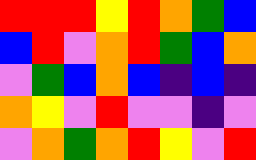[["red", "red", "red", "yellow", "red", "orange", "green", "blue"], ["blue", "red", "violet", "orange", "red", "green", "blue", "orange"], ["violet", "green", "blue", "orange", "blue", "indigo", "blue", "indigo"], ["orange", "yellow", "violet", "red", "violet", "violet", "indigo", "violet"], ["violet", "orange", "green", "orange", "red", "yellow", "violet", "red"]]